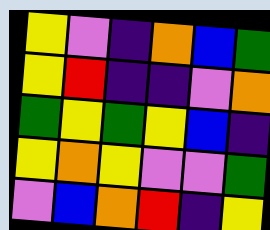[["yellow", "violet", "indigo", "orange", "blue", "green"], ["yellow", "red", "indigo", "indigo", "violet", "orange"], ["green", "yellow", "green", "yellow", "blue", "indigo"], ["yellow", "orange", "yellow", "violet", "violet", "green"], ["violet", "blue", "orange", "red", "indigo", "yellow"]]